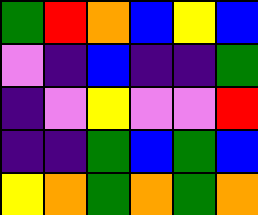[["green", "red", "orange", "blue", "yellow", "blue"], ["violet", "indigo", "blue", "indigo", "indigo", "green"], ["indigo", "violet", "yellow", "violet", "violet", "red"], ["indigo", "indigo", "green", "blue", "green", "blue"], ["yellow", "orange", "green", "orange", "green", "orange"]]